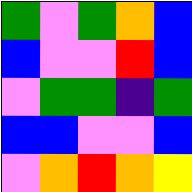[["green", "violet", "green", "orange", "blue"], ["blue", "violet", "violet", "red", "blue"], ["violet", "green", "green", "indigo", "green"], ["blue", "blue", "violet", "violet", "blue"], ["violet", "orange", "red", "orange", "yellow"]]